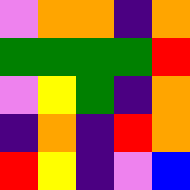[["violet", "orange", "orange", "indigo", "orange"], ["green", "green", "green", "green", "red"], ["violet", "yellow", "green", "indigo", "orange"], ["indigo", "orange", "indigo", "red", "orange"], ["red", "yellow", "indigo", "violet", "blue"]]